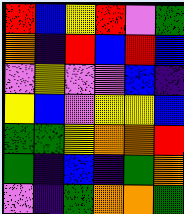[["red", "blue", "yellow", "red", "violet", "green"], ["orange", "indigo", "red", "blue", "red", "blue"], ["violet", "yellow", "violet", "violet", "blue", "indigo"], ["yellow", "blue", "violet", "yellow", "yellow", "blue"], ["green", "green", "yellow", "orange", "orange", "red"], ["green", "indigo", "blue", "indigo", "green", "orange"], ["violet", "indigo", "green", "orange", "orange", "green"]]